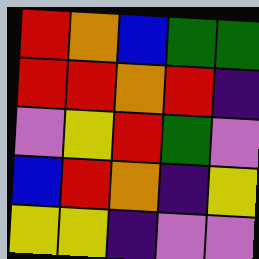[["red", "orange", "blue", "green", "green"], ["red", "red", "orange", "red", "indigo"], ["violet", "yellow", "red", "green", "violet"], ["blue", "red", "orange", "indigo", "yellow"], ["yellow", "yellow", "indigo", "violet", "violet"]]